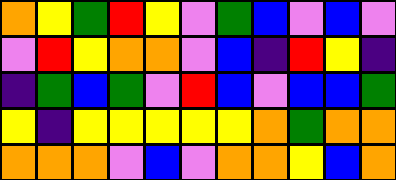[["orange", "yellow", "green", "red", "yellow", "violet", "green", "blue", "violet", "blue", "violet"], ["violet", "red", "yellow", "orange", "orange", "violet", "blue", "indigo", "red", "yellow", "indigo"], ["indigo", "green", "blue", "green", "violet", "red", "blue", "violet", "blue", "blue", "green"], ["yellow", "indigo", "yellow", "yellow", "yellow", "yellow", "yellow", "orange", "green", "orange", "orange"], ["orange", "orange", "orange", "violet", "blue", "violet", "orange", "orange", "yellow", "blue", "orange"]]